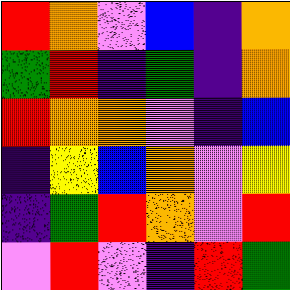[["red", "orange", "violet", "blue", "indigo", "orange"], ["green", "red", "indigo", "green", "indigo", "orange"], ["red", "orange", "orange", "violet", "indigo", "blue"], ["indigo", "yellow", "blue", "orange", "violet", "yellow"], ["indigo", "green", "red", "orange", "violet", "red"], ["violet", "red", "violet", "indigo", "red", "green"]]